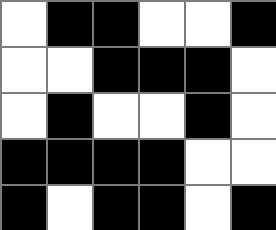[["white", "black", "black", "white", "white", "black"], ["white", "white", "black", "black", "black", "white"], ["white", "black", "white", "white", "black", "white"], ["black", "black", "black", "black", "white", "white"], ["black", "white", "black", "black", "white", "black"]]